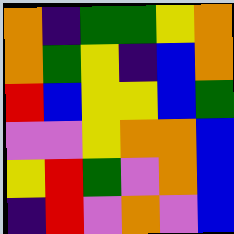[["orange", "indigo", "green", "green", "yellow", "orange"], ["orange", "green", "yellow", "indigo", "blue", "orange"], ["red", "blue", "yellow", "yellow", "blue", "green"], ["violet", "violet", "yellow", "orange", "orange", "blue"], ["yellow", "red", "green", "violet", "orange", "blue"], ["indigo", "red", "violet", "orange", "violet", "blue"]]